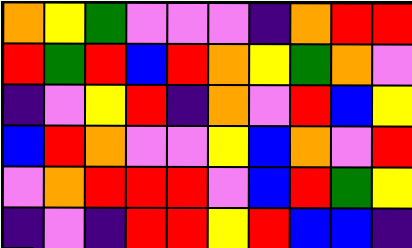[["orange", "yellow", "green", "violet", "violet", "violet", "indigo", "orange", "red", "red"], ["red", "green", "red", "blue", "red", "orange", "yellow", "green", "orange", "violet"], ["indigo", "violet", "yellow", "red", "indigo", "orange", "violet", "red", "blue", "yellow"], ["blue", "red", "orange", "violet", "violet", "yellow", "blue", "orange", "violet", "red"], ["violet", "orange", "red", "red", "red", "violet", "blue", "red", "green", "yellow"], ["indigo", "violet", "indigo", "red", "red", "yellow", "red", "blue", "blue", "indigo"]]